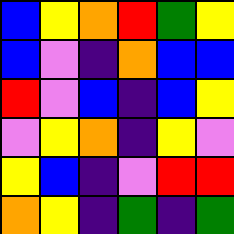[["blue", "yellow", "orange", "red", "green", "yellow"], ["blue", "violet", "indigo", "orange", "blue", "blue"], ["red", "violet", "blue", "indigo", "blue", "yellow"], ["violet", "yellow", "orange", "indigo", "yellow", "violet"], ["yellow", "blue", "indigo", "violet", "red", "red"], ["orange", "yellow", "indigo", "green", "indigo", "green"]]